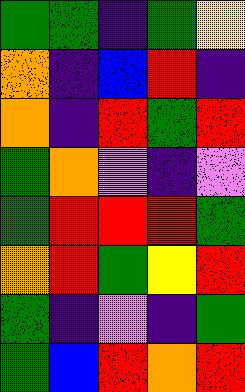[["green", "green", "indigo", "green", "yellow"], ["orange", "indigo", "blue", "red", "indigo"], ["orange", "indigo", "red", "green", "red"], ["green", "orange", "violet", "indigo", "violet"], ["green", "red", "red", "red", "green"], ["orange", "red", "green", "yellow", "red"], ["green", "indigo", "violet", "indigo", "green"], ["green", "blue", "red", "orange", "red"]]